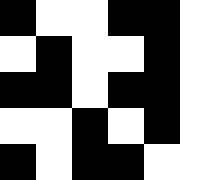[["black", "white", "white", "black", "black", "white"], ["white", "black", "white", "white", "black", "white"], ["black", "black", "white", "black", "black", "white"], ["white", "white", "black", "white", "black", "white"], ["black", "white", "black", "black", "white", "white"]]